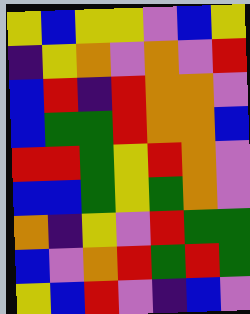[["yellow", "blue", "yellow", "yellow", "violet", "blue", "yellow"], ["indigo", "yellow", "orange", "violet", "orange", "violet", "red"], ["blue", "red", "indigo", "red", "orange", "orange", "violet"], ["blue", "green", "green", "red", "orange", "orange", "blue"], ["red", "red", "green", "yellow", "red", "orange", "violet"], ["blue", "blue", "green", "yellow", "green", "orange", "violet"], ["orange", "indigo", "yellow", "violet", "red", "green", "green"], ["blue", "violet", "orange", "red", "green", "red", "green"], ["yellow", "blue", "red", "violet", "indigo", "blue", "violet"]]